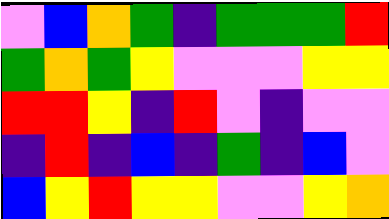[["violet", "blue", "orange", "green", "indigo", "green", "green", "green", "red"], ["green", "orange", "green", "yellow", "violet", "violet", "violet", "yellow", "yellow"], ["red", "red", "yellow", "indigo", "red", "violet", "indigo", "violet", "violet"], ["indigo", "red", "indigo", "blue", "indigo", "green", "indigo", "blue", "violet"], ["blue", "yellow", "red", "yellow", "yellow", "violet", "violet", "yellow", "orange"]]